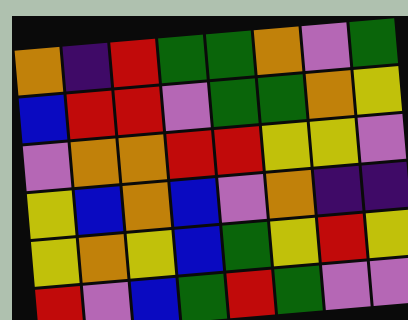[["orange", "indigo", "red", "green", "green", "orange", "violet", "green"], ["blue", "red", "red", "violet", "green", "green", "orange", "yellow"], ["violet", "orange", "orange", "red", "red", "yellow", "yellow", "violet"], ["yellow", "blue", "orange", "blue", "violet", "orange", "indigo", "indigo"], ["yellow", "orange", "yellow", "blue", "green", "yellow", "red", "yellow"], ["red", "violet", "blue", "green", "red", "green", "violet", "violet"]]